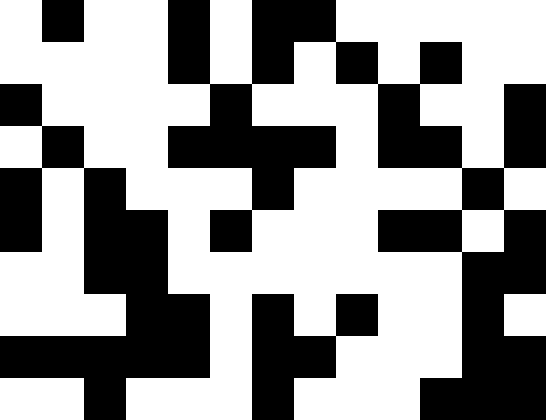[["white", "black", "white", "white", "black", "white", "black", "black", "white", "white", "white", "white", "white"], ["white", "white", "white", "white", "black", "white", "black", "white", "black", "white", "black", "white", "white"], ["black", "white", "white", "white", "white", "black", "white", "white", "white", "black", "white", "white", "black"], ["white", "black", "white", "white", "black", "black", "black", "black", "white", "black", "black", "white", "black"], ["black", "white", "black", "white", "white", "white", "black", "white", "white", "white", "white", "black", "white"], ["black", "white", "black", "black", "white", "black", "white", "white", "white", "black", "black", "white", "black"], ["white", "white", "black", "black", "white", "white", "white", "white", "white", "white", "white", "black", "black"], ["white", "white", "white", "black", "black", "white", "black", "white", "black", "white", "white", "black", "white"], ["black", "black", "black", "black", "black", "white", "black", "black", "white", "white", "white", "black", "black"], ["white", "white", "black", "white", "white", "white", "black", "white", "white", "white", "black", "black", "black"]]